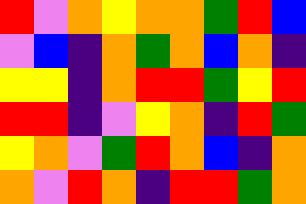[["red", "violet", "orange", "yellow", "orange", "orange", "green", "red", "blue"], ["violet", "blue", "indigo", "orange", "green", "orange", "blue", "orange", "indigo"], ["yellow", "yellow", "indigo", "orange", "red", "red", "green", "yellow", "red"], ["red", "red", "indigo", "violet", "yellow", "orange", "indigo", "red", "green"], ["yellow", "orange", "violet", "green", "red", "orange", "blue", "indigo", "orange"], ["orange", "violet", "red", "orange", "indigo", "red", "red", "green", "orange"]]